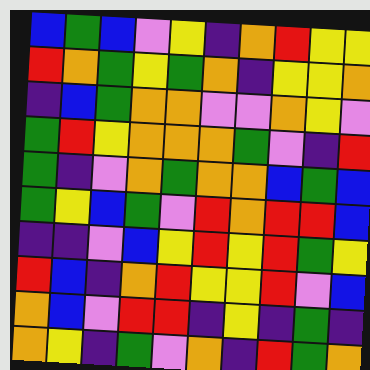[["blue", "green", "blue", "violet", "yellow", "indigo", "orange", "red", "yellow", "yellow"], ["red", "orange", "green", "yellow", "green", "orange", "indigo", "yellow", "yellow", "orange"], ["indigo", "blue", "green", "orange", "orange", "violet", "violet", "orange", "yellow", "violet"], ["green", "red", "yellow", "orange", "orange", "orange", "green", "violet", "indigo", "red"], ["green", "indigo", "violet", "orange", "green", "orange", "orange", "blue", "green", "blue"], ["green", "yellow", "blue", "green", "violet", "red", "orange", "red", "red", "blue"], ["indigo", "indigo", "violet", "blue", "yellow", "red", "yellow", "red", "green", "yellow"], ["red", "blue", "indigo", "orange", "red", "yellow", "yellow", "red", "violet", "blue"], ["orange", "blue", "violet", "red", "red", "indigo", "yellow", "indigo", "green", "indigo"], ["orange", "yellow", "indigo", "green", "violet", "orange", "indigo", "red", "green", "orange"]]